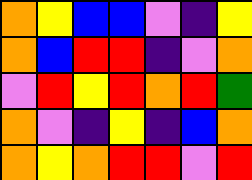[["orange", "yellow", "blue", "blue", "violet", "indigo", "yellow"], ["orange", "blue", "red", "red", "indigo", "violet", "orange"], ["violet", "red", "yellow", "red", "orange", "red", "green"], ["orange", "violet", "indigo", "yellow", "indigo", "blue", "orange"], ["orange", "yellow", "orange", "red", "red", "violet", "red"]]